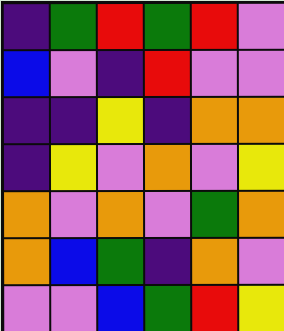[["indigo", "green", "red", "green", "red", "violet"], ["blue", "violet", "indigo", "red", "violet", "violet"], ["indigo", "indigo", "yellow", "indigo", "orange", "orange"], ["indigo", "yellow", "violet", "orange", "violet", "yellow"], ["orange", "violet", "orange", "violet", "green", "orange"], ["orange", "blue", "green", "indigo", "orange", "violet"], ["violet", "violet", "blue", "green", "red", "yellow"]]